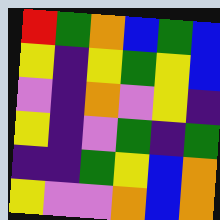[["red", "green", "orange", "blue", "green", "blue"], ["yellow", "indigo", "yellow", "green", "yellow", "blue"], ["violet", "indigo", "orange", "violet", "yellow", "indigo"], ["yellow", "indigo", "violet", "green", "indigo", "green"], ["indigo", "indigo", "green", "yellow", "blue", "orange"], ["yellow", "violet", "violet", "orange", "blue", "orange"]]